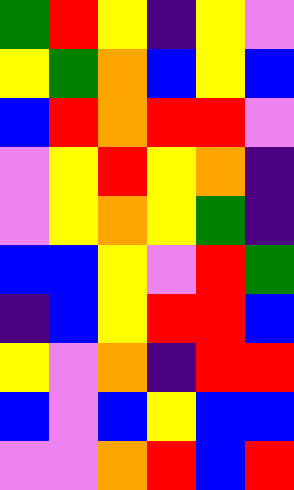[["green", "red", "yellow", "indigo", "yellow", "violet"], ["yellow", "green", "orange", "blue", "yellow", "blue"], ["blue", "red", "orange", "red", "red", "violet"], ["violet", "yellow", "red", "yellow", "orange", "indigo"], ["violet", "yellow", "orange", "yellow", "green", "indigo"], ["blue", "blue", "yellow", "violet", "red", "green"], ["indigo", "blue", "yellow", "red", "red", "blue"], ["yellow", "violet", "orange", "indigo", "red", "red"], ["blue", "violet", "blue", "yellow", "blue", "blue"], ["violet", "violet", "orange", "red", "blue", "red"]]